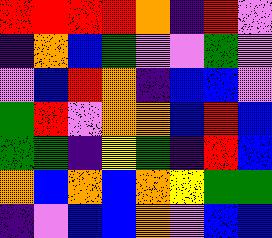[["red", "red", "red", "red", "orange", "indigo", "red", "violet"], ["indigo", "orange", "blue", "green", "violet", "violet", "green", "violet"], ["violet", "blue", "red", "orange", "indigo", "blue", "blue", "violet"], ["green", "red", "violet", "orange", "orange", "blue", "red", "blue"], ["green", "green", "indigo", "yellow", "green", "indigo", "red", "blue"], ["orange", "blue", "orange", "blue", "orange", "yellow", "green", "green"], ["indigo", "violet", "blue", "blue", "orange", "violet", "blue", "blue"]]